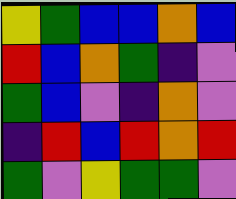[["yellow", "green", "blue", "blue", "orange", "blue"], ["red", "blue", "orange", "green", "indigo", "violet"], ["green", "blue", "violet", "indigo", "orange", "violet"], ["indigo", "red", "blue", "red", "orange", "red"], ["green", "violet", "yellow", "green", "green", "violet"]]